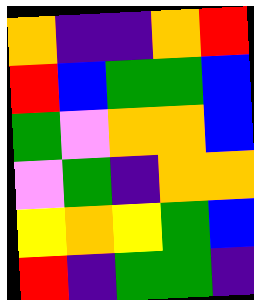[["orange", "indigo", "indigo", "orange", "red"], ["red", "blue", "green", "green", "blue"], ["green", "violet", "orange", "orange", "blue"], ["violet", "green", "indigo", "orange", "orange"], ["yellow", "orange", "yellow", "green", "blue"], ["red", "indigo", "green", "green", "indigo"]]